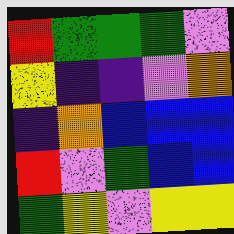[["red", "green", "green", "green", "violet"], ["yellow", "indigo", "indigo", "violet", "orange"], ["indigo", "orange", "blue", "blue", "blue"], ["red", "violet", "green", "blue", "blue"], ["green", "yellow", "violet", "yellow", "yellow"]]